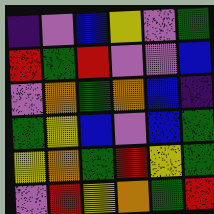[["indigo", "violet", "blue", "yellow", "violet", "green"], ["red", "green", "red", "violet", "violet", "blue"], ["violet", "orange", "green", "orange", "blue", "indigo"], ["green", "yellow", "blue", "violet", "blue", "green"], ["yellow", "orange", "green", "red", "yellow", "green"], ["violet", "red", "yellow", "orange", "green", "red"]]